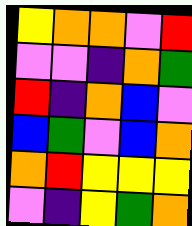[["yellow", "orange", "orange", "violet", "red"], ["violet", "violet", "indigo", "orange", "green"], ["red", "indigo", "orange", "blue", "violet"], ["blue", "green", "violet", "blue", "orange"], ["orange", "red", "yellow", "yellow", "yellow"], ["violet", "indigo", "yellow", "green", "orange"]]